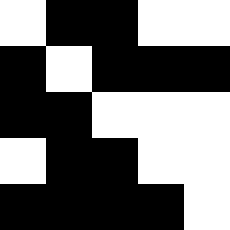[["white", "black", "black", "white", "white"], ["black", "white", "black", "black", "black"], ["black", "black", "white", "white", "white"], ["white", "black", "black", "white", "white"], ["black", "black", "black", "black", "white"]]